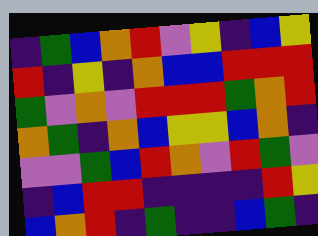[["indigo", "green", "blue", "orange", "red", "violet", "yellow", "indigo", "blue", "yellow"], ["red", "indigo", "yellow", "indigo", "orange", "blue", "blue", "red", "red", "red"], ["green", "violet", "orange", "violet", "red", "red", "red", "green", "orange", "red"], ["orange", "green", "indigo", "orange", "blue", "yellow", "yellow", "blue", "orange", "indigo"], ["violet", "violet", "green", "blue", "red", "orange", "violet", "red", "green", "violet"], ["indigo", "blue", "red", "red", "indigo", "indigo", "indigo", "indigo", "red", "yellow"], ["blue", "orange", "red", "indigo", "green", "indigo", "indigo", "blue", "green", "indigo"]]